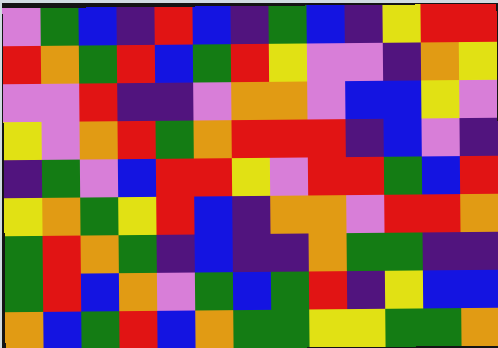[["violet", "green", "blue", "indigo", "red", "blue", "indigo", "green", "blue", "indigo", "yellow", "red", "red"], ["red", "orange", "green", "red", "blue", "green", "red", "yellow", "violet", "violet", "indigo", "orange", "yellow"], ["violet", "violet", "red", "indigo", "indigo", "violet", "orange", "orange", "violet", "blue", "blue", "yellow", "violet"], ["yellow", "violet", "orange", "red", "green", "orange", "red", "red", "red", "indigo", "blue", "violet", "indigo"], ["indigo", "green", "violet", "blue", "red", "red", "yellow", "violet", "red", "red", "green", "blue", "red"], ["yellow", "orange", "green", "yellow", "red", "blue", "indigo", "orange", "orange", "violet", "red", "red", "orange"], ["green", "red", "orange", "green", "indigo", "blue", "indigo", "indigo", "orange", "green", "green", "indigo", "indigo"], ["green", "red", "blue", "orange", "violet", "green", "blue", "green", "red", "indigo", "yellow", "blue", "blue"], ["orange", "blue", "green", "red", "blue", "orange", "green", "green", "yellow", "yellow", "green", "green", "orange"]]